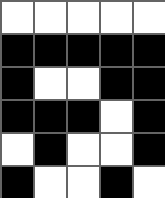[["white", "white", "white", "white", "white"], ["black", "black", "black", "black", "black"], ["black", "white", "white", "black", "black"], ["black", "black", "black", "white", "black"], ["white", "black", "white", "white", "black"], ["black", "white", "white", "black", "white"]]